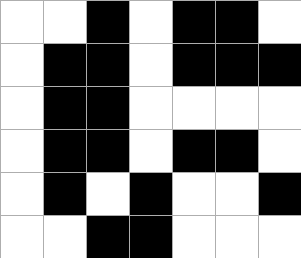[["white", "white", "black", "white", "black", "black", "white"], ["white", "black", "black", "white", "black", "black", "black"], ["white", "black", "black", "white", "white", "white", "white"], ["white", "black", "black", "white", "black", "black", "white"], ["white", "black", "white", "black", "white", "white", "black"], ["white", "white", "black", "black", "white", "white", "white"]]